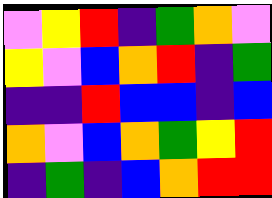[["violet", "yellow", "red", "indigo", "green", "orange", "violet"], ["yellow", "violet", "blue", "orange", "red", "indigo", "green"], ["indigo", "indigo", "red", "blue", "blue", "indigo", "blue"], ["orange", "violet", "blue", "orange", "green", "yellow", "red"], ["indigo", "green", "indigo", "blue", "orange", "red", "red"]]